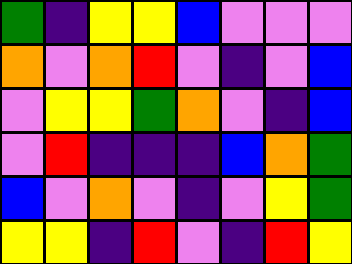[["green", "indigo", "yellow", "yellow", "blue", "violet", "violet", "violet"], ["orange", "violet", "orange", "red", "violet", "indigo", "violet", "blue"], ["violet", "yellow", "yellow", "green", "orange", "violet", "indigo", "blue"], ["violet", "red", "indigo", "indigo", "indigo", "blue", "orange", "green"], ["blue", "violet", "orange", "violet", "indigo", "violet", "yellow", "green"], ["yellow", "yellow", "indigo", "red", "violet", "indigo", "red", "yellow"]]